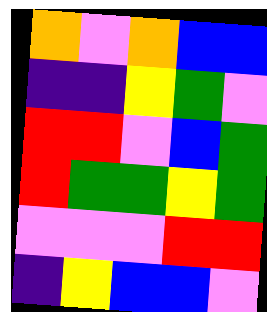[["orange", "violet", "orange", "blue", "blue"], ["indigo", "indigo", "yellow", "green", "violet"], ["red", "red", "violet", "blue", "green"], ["red", "green", "green", "yellow", "green"], ["violet", "violet", "violet", "red", "red"], ["indigo", "yellow", "blue", "blue", "violet"]]